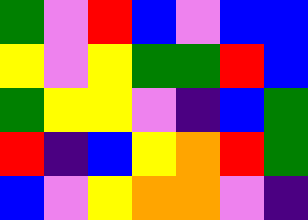[["green", "violet", "red", "blue", "violet", "blue", "blue"], ["yellow", "violet", "yellow", "green", "green", "red", "blue"], ["green", "yellow", "yellow", "violet", "indigo", "blue", "green"], ["red", "indigo", "blue", "yellow", "orange", "red", "green"], ["blue", "violet", "yellow", "orange", "orange", "violet", "indigo"]]